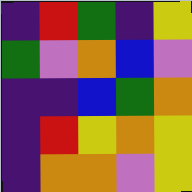[["indigo", "red", "green", "indigo", "yellow"], ["green", "violet", "orange", "blue", "violet"], ["indigo", "indigo", "blue", "green", "orange"], ["indigo", "red", "yellow", "orange", "yellow"], ["indigo", "orange", "orange", "violet", "yellow"]]